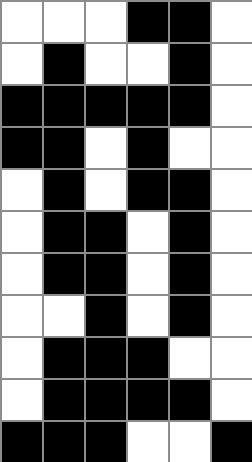[["white", "white", "white", "black", "black", "white"], ["white", "black", "white", "white", "black", "white"], ["black", "black", "black", "black", "black", "white"], ["black", "black", "white", "black", "white", "white"], ["white", "black", "white", "black", "black", "white"], ["white", "black", "black", "white", "black", "white"], ["white", "black", "black", "white", "black", "white"], ["white", "white", "black", "white", "black", "white"], ["white", "black", "black", "black", "white", "white"], ["white", "black", "black", "black", "black", "white"], ["black", "black", "black", "white", "white", "black"]]